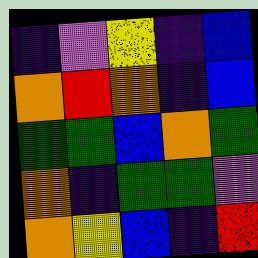[["indigo", "violet", "yellow", "indigo", "blue"], ["orange", "red", "orange", "indigo", "blue"], ["green", "green", "blue", "orange", "green"], ["orange", "indigo", "green", "green", "violet"], ["orange", "yellow", "blue", "indigo", "red"]]